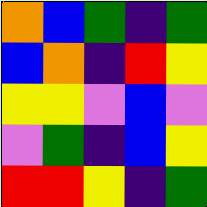[["orange", "blue", "green", "indigo", "green"], ["blue", "orange", "indigo", "red", "yellow"], ["yellow", "yellow", "violet", "blue", "violet"], ["violet", "green", "indigo", "blue", "yellow"], ["red", "red", "yellow", "indigo", "green"]]